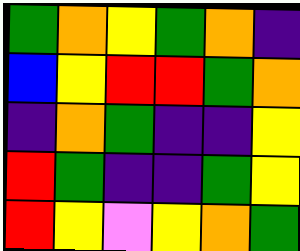[["green", "orange", "yellow", "green", "orange", "indigo"], ["blue", "yellow", "red", "red", "green", "orange"], ["indigo", "orange", "green", "indigo", "indigo", "yellow"], ["red", "green", "indigo", "indigo", "green", "yellow"], ["red", "yellow", "violet", "yellow", "orange", "green"]]